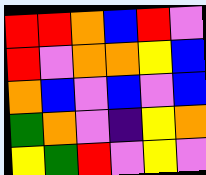[["red", "red", "orange", "blue", "red", "violet"], ["red", "violet", "orange", "orange", "yellow", "blue"], ["orange", "blue", "violet", "blue", "violet", "blue"], ["green", "orange", "violet", "indigo", "yellow", "orange"], ["yellow", "green", "red", "violet", "yellow", "violet"]]